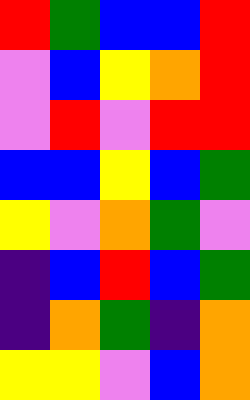[["red", "green", "blue", "blue", "red"], ["violet", "blue", "yellow", "orange", "red"], ["violet", "red", "violet", "red", "red"], ["blue", "blue", "yellow", "blue", "green"], ["yellow", "violet", "orange", "green", "violet"], ["indigo", "blue", "red", "blue", "green"], ["indigo", "orange", "green", "indigo", "orange"], ["yellow", "yellow", "violet", "blue", "orange"]]